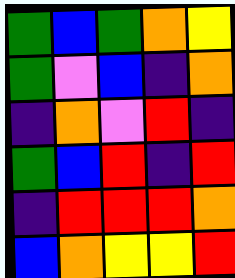[["green", "blue", "green", "orange", "yellow"], ["green", "violet", "blue", "indigo", "orange"], ["indigo", "orange", "violet", "red", "indigo"], ["green", "blue", "red", "indigo", "red"], ["indigo", "red", "red", "red", "orange"], ["blue", "orange", "yellow", "yellow", "red"]]